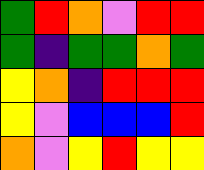[["green", "red", "orange", "violet", "red", "red"], ["green", "indigo", "green", "green", "orange", "green"], ["yellow", "orange", "indigo", "red", "red", "red"], ["yellow", "violet", "blue", "blue", "blue", "red"], ["orange", "violet", "yellow", "red", "yellow", "yellow"]]